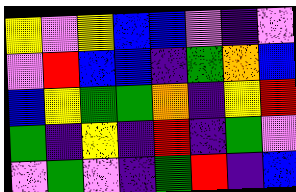[["yellow", "violet", "yellow", "blue", "blue", "violet", "indigo", "violet"], ["violet", "red", "blue", "blue", "indigo", "green", "orange", "blue"], ["blue", "yellow", "green", "green", "orange", "indigo", "yellow", "red"], ["green", "indigo", "yellow", "indigo", "red", "indigo", "green", "violet"], ["violet", "green", "violet", "indigo", "green", "red", "indigo", "blue"]]